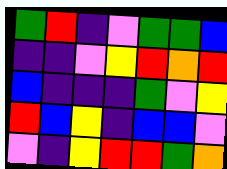[["green", "red", "indigo", "violet", "green", "green", "blue"], ["indigo", "indigo", "violet", "yellow", "red", "orange", "red"], ["blue", "indigo", "indigo", "indigo", "green", "violet", "yellow"], ["red", "blue", "yellow", "indigo", "blue", "blue", "violet"], ["violet", "indigo", "yellow", "red", "red", "green", "orange"]]